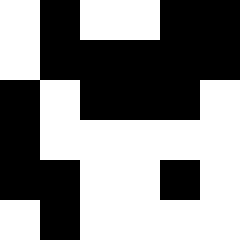[["white", "black", "white", "white", "black", "black"], ["white", "black", "black", "black", "black", "black"], ["black", "white", "black", "black", "black", "white"], ["black", "white", "white", "white", "white", "white"], ["black", "black", "white", "white", "black", "white"], ["white", "black", "white", "white", "white", "white"]]